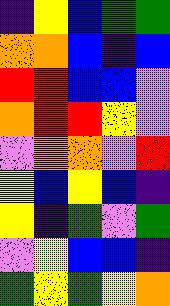[["indigo", "yellow", "blue", "green", "green"], ["orange", "orange", "blue", "indigo", "blue"], ["red", "red", "blue", "blue", "violet"], ["orange", "red", "red", "yellow", "violet"], ["violet", "orange", "orange", "violet", "red"], ["yellow", "blue", "yellow", "blue", "indigo"], ["yellow", "indigo", "green", "violet", "green"], ["violet", "yellow", "blue", "blue", "indigo"], ["green", "yellow", "green", "yellow", "orange"]]